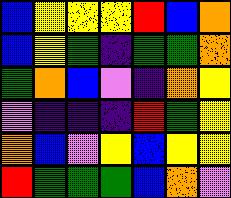[["blue", "yellow", "yellow", "yellow", "red", "blue", "orange"], ["blue", "yellow", "green", "indigo", "green", "green", "orange"], ["green", "orange", "blue", "violet", "indigo", "orange", "yellow"], ["violet", "indigo", "indigo", "indigo", "red", "green", "yellow"], ["orange", "blue", "violet", "yellow", "blue", "yellow", "yellow"], ["red", "green", "green", "green", "blue", "orange", "violet"]]